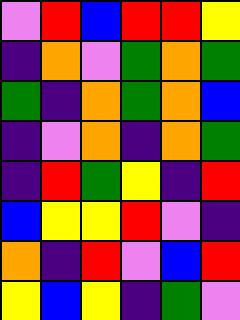[["violet", "red", "blue", "red", "red", "yellow"], ["indigo", "orange", "violet", "green", "orange", "green"], ["green", "indigo", "orange", "green", "orange", "blue"], ["indigo", "violet", "orange", "indigo", "orange", "green"], ["indigo", "red", "green", "yellow", "indigo", "red"], ["blue", "yellow", "yellow", "red", "violet", "indigo"], ["orange", "indigo", "red", "violet", "blue", "red"], ["yellow", "blue", "yellow", "indigo", "green", "violet"]]